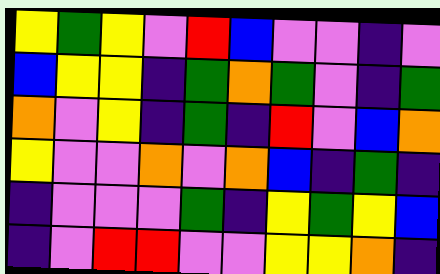[["yellow", "green", "yellow", "violet", "red", "blue", "violet", "violet", "indigo", "violet"], ["blue", "yellow", "yellow", "indigo", "green", "orange", "green", "violet", "indigo", "green"], ["orange", "violet", "yellow", "indigo", "green", "indigo", "red", "violet", "blue", "orange"], ["yellow", "violet", "violet", "orange", "violet", "orange", "blue", "indigo", "green", "indigo"], ["indigo", "violet", "violet", "violet", "green", "indigo", "yellow", "green", "yellow", "blue"], ["indigo", "violet", "red", "red", "violet", "violet", "yellow", "yellow", "orange", "indigo"]]